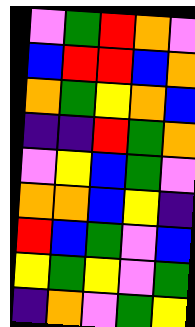[["violet", "green", "red", "orange", "violet"], ["blue", "red", "red", "blue", "orange"], ["orange", "green", "yellow", "orange", "blue"], ["indigo", "indigo", "red", "green", "orange"], ["violet", "yellow", "blue", "green", "violet"], ["orange", "orange", "blue", "yellow", "indigo"], ["red", "blue", "green", "violet", "blue"], ["yellow", "green", "yellow", "violet", "green"], ["indigo", "orange", "violet", "green", "yellow"]]